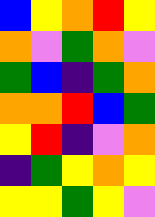[["blue", "yellow", "orange", "red", "yellow"], ["orange", "violet", "green", "orange", "violet"], ["green", "blue", "indigo", "green", "orange"], ["orange", "orange", "red", "blue", "green"], ["yellow", "red", "indigo", "violet", "orange"], ["indigo", "green", "yellow", "orange", "yellow"], ["yellow", "yellow", "green", "yellow", "violet"]]